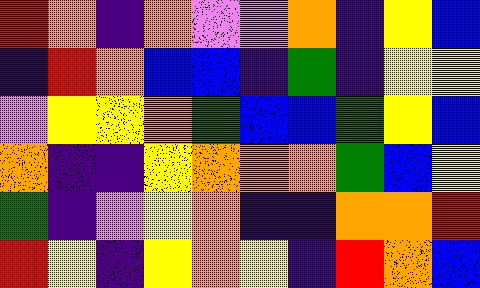[["red", "orange", "indigo", "orange", "violet", "violet", "orange", "indigo", "yellow", "blue"], ["indigo", "red", "orange", "blue", "blue", "indigo", "green", "indigo", "yellow", "yellow"], ["violet", "yellow", "yellow", "orange", "green", "blue", "blue", "green", "yellow", "blue"], ["orange", "indigo", "indigo", "yellow", "orange", "orange", "orange", "green", "blue", "yellow"], ["green", "indigo", "violet", "yellow", "orange", "indigo", "indigo", "orange", "orange", "red"], ["red", "yellow", "indigo", "yellow", "orange", "yellow", "indigo", "red", "orange", "blue"]]